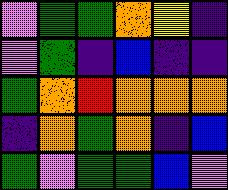[["violet", "green", "green", "orange", "yellow", "indigo"], ["violet", "green", "indigo", "blue", "indigo", "indigo"], ["green", "orange", "red", "orange", "orange", "orange"], ["indigo", "orange", "green", "orange", "indigo", "blue"], ["green", "violet", "green", "green", "blue", "violet"]]